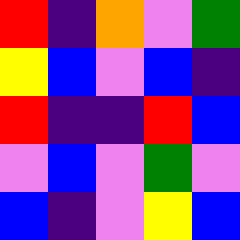[["red", "indigo", "orange", "violet", "green"], ["yellow", "blue", "violet", "blue", "indigo"], ["red", "indigo", "indigo", "red", "blue"], ["violet", "blue", "violet", "green", "violet"], ["blue", "indigo", "violet", "yellow", "blue"]]